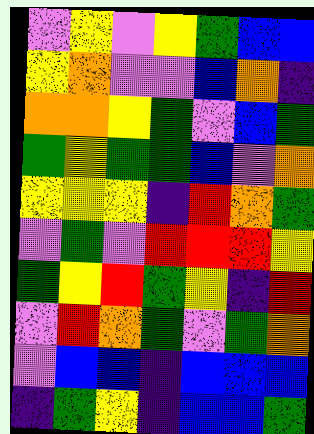[["violet", "yellow", "violet", "yellow", "green", "blue", "blue"], ["yellow", "orange", "violet", "violet", "blue", "orange", "indigo"], ["orange", "orange", "yellow", "green", "violet", "blue", "green"], ["green", "yellow", "green", "green", "blue", "violet", "orange"], ["yellow", "yellow", "yellow", "indigo", "red", "orange", "green"], ["violet", "green", "violet", "red", "red", "red", "yellow"], ["green", "yellow", "red", "green", "yellow", "indigo", "red"], ["violet", "red", "orange", "green", "violet", "green", "orange"], ["violet", "blue", "blue", "indigo", "blue", "blue", "blue"], ["indigo", "green", "yellow", "indigo", "blue", "blue", "green"]]